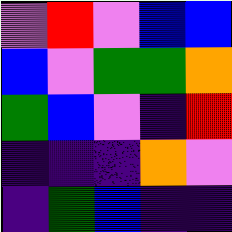[["violet", "red", "violet", "blue", "blue"], ["blue", "violet", "green", "green", "orange"], ["green", "blue", "violet", "indigo", "red"], ["indigo", "indigo", "indigo", "orange", "violet"], ["indigo", "green", "blue", "indigo", "indigo"]]